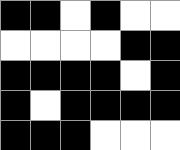[["black", "black", "white", "black", "white", "white"], ["white", "white", "white", "white", "black", "black"], ["black", "black", "black", "black", "white", "black"], ["black", "white", "black", "black", "black", "black"], ["black", "black", "black", "white", "white", "white"]]